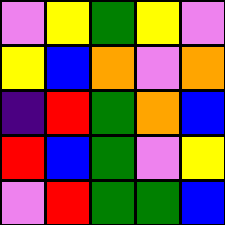[["violet", "yellow", "green", "yellow", "violet"], ["yellow", "blue", "orange", "violet", "orange"], ["indigo", "red", "green", "orange", "blue"], ["red", "blue", "green", "violet", "yellow"], ["violet", "red", "green", "green", "blue"]]